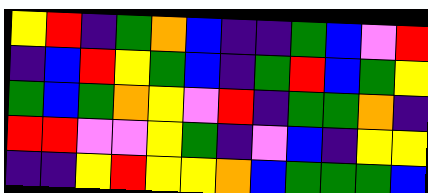[["yellow", "red", "indigo", "green", "orange", "blue", "indigo", "indigo", "green", "blue", "violet", "red"], ["indigo", "blue", "red", "yellow", "green", "blue", "indigo", "green", "red", "blue", "green", "yellow"], ["green", "blue", "green", "orange", "yellow", "violet", "red", "indigo", "green", "green", "orange", "indigo"], ["red", "red", "violet", "violet", "yellow", "green", "indigo", "violet", "blue", "indigo", "yellow", "yellow"], ["indigo", "indigo", "yellow", "red", "yellow", "yellow", "orange", "blue", "green", "green", "green", "blue"]]